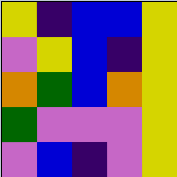[["yellow", "indigo", "blue", "blue", "yellow"], ["violet", "yellow", "blue", "indigo", "yellow"], ["orange", "green", "blue", "orange", "yellow"], ["green", "violet", "violet", "violet", "yellow"], ["violet", "blue", "indigo", "violet", "yellow"]]